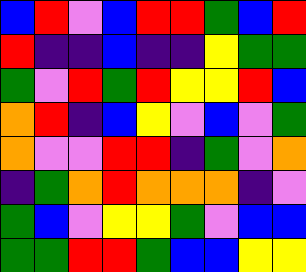[["blue", "red", "violet", "blue", "red", "red", "green", "blue", "red"], ["red", "indigo", "indigo", "blue", "indigo", "indigo", "yellow", "green", "green"], ["green", "violet", "red", "green", "red", "yellow", "yellow", "red", "blue"], ["orange", "red", "indigo", "blue", "yellow", "violet", "blue", "violet", "green"], ["orange", "violet", "violet", "red", "red", "indigo", "green", "violet", "orange"], ["indigo", "green", "orange", "red", "orange", "orange", "orange", "indigo", "violet"], ["green", "blue", "violet", "yellow", "yellow", "green", "violet", "blue", "blue"], ["green", "green", "red", "red", "green", "blue", "blue", "yellow", "yellow"]]